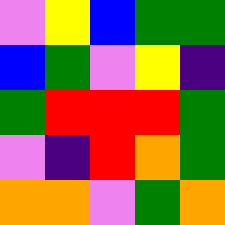[["violet", "yellow", "blue", "green", "green"], ["blue", "green", "violet", "yellow", "indigo"], ["green", "red", "red", "red", "green"], ["violet", "indigo", "red", "orange", "green"], ["orange", "orange", "violet", "green", "orange"]]